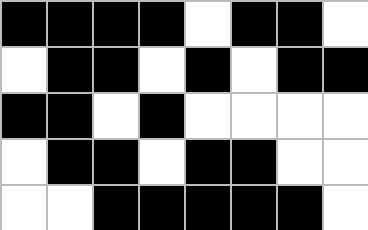[["black", "black", "black", "black", "white", "black", "black", "white"], ["white", "black", "black", "white", "black", "white", "black", "black"], ["black", "black", "white", "black", "white", "white", "white", "white"], ["white", "black", "black", "white", "black", "black", "white", "white"], ["white", "white", "black", "black", "black", "black", "black", "white"]]